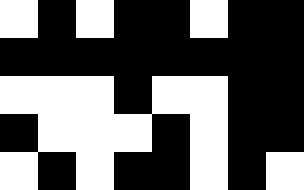[["white", "black", "white", "black", "black", "white", "black", "black"], ["black", "black", "black", "black", "black", "black", "black", "black"], ["white", "white", "white", "black", "white", "white", "black", "black"], ["black", "white", "white", "white", "black", "white", "black", "black"], ["white", "black", "white", "black", "black", "white", "black", "white"]]